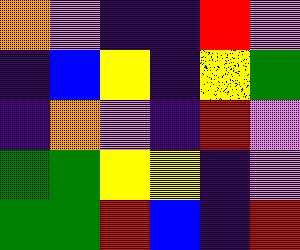[["orange", "violet", "indigo", "indigo", "red", "violet"], ["indigo", "blue", "yellow", "indigo", "yellow", "green"], ["indigo", "orange", "violet", "indigo", "red", "violet"], ["green", "green", "yellow", "yellow", "indigo", "violet"], ["green", "green", "red", "blue", "indigo", "red"]]